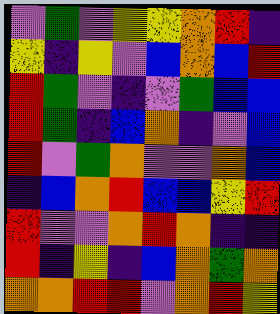[["violet", "green", "violet", "yellow", "yellow", "orange", "red", "indigo"], ["yellow", "indigo", "yellow", "violet", "blue", "orange", "blue", "red"], ["red", "green", "violet", "indigo", "violet", "green", "blue", "blue"], ["red", "green", "indigo", "blue", "orange", "indigo", "violet", "blue"], ["red", "violet", "green", "orange", "violet", "violet", "orange", "blue"], ["indigo", "blue", "orange", "red", "blue", "blue", "yellow", "red"], ["red", "violet", "violet", "orange", "red", "orange", "indigo", "indigo"], ["red", "indigo", "yellow", "indigo", "blue", "orange", "green", "orange"], ["orange", "orange", "red", "red", "violet", "orange", "red", "yellow"]]